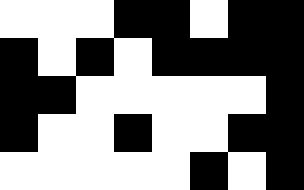[["white", "white", "white", "black", "black", "white", "black", "black"], ["black", "white", "black", "white", "black", "black", "black", "black"], ["black", "black", "white", "white", "white", "white", "white", "black"], ["black", "white", "white", "black", "white", "white", "black", "black"], ["white", "white", "white", "white", "white", "black", "white", "black"]]